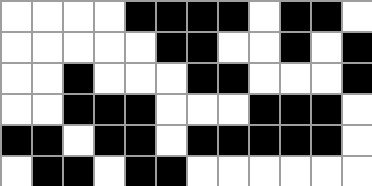[["white", "white", "white", "white", "black", "black", "black", "black", "white", "black", "black", "white"], ["white", "white", "white", "white", "white", "black", "black", "white", "white", "black", "white", "black"], ["white", "white", "black", "white", "white", "white", "black", "black", "white", "white", "white", "black"], ["white", "white", "black", "black", "black", "white", "white", "white", "black", "black", "black", "white"], ["black", "black", "white", "black", "black", "white", "black", "black", "black", "black", "black", "white"], ["white", "black", "black", "white", "black", "black", "white", "white", "white", "white", "white", "white"]]